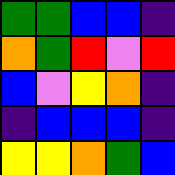[["green", "green", "blue", "blue", "indigo"], ["orange", "green", "red", "violet", "red"], ["blue", "violet", "yellow", "orange", "indigo"], ["indigo", "blue", "blue", "blue", "indigo"], ["yellow", "yellow", "orange", "green", "blue"]]